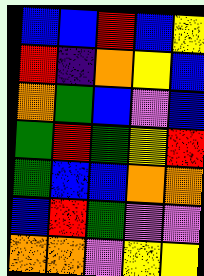[["blue", "blue", "red", "blue", "yellow"], ["red", "indigo", "orange", "yellow", "blue"], ["orange", "green", "blue", "violet", "blue"], ["green", "red", "green", "yellow", "red"], ["green", "blue", "blue", "orange", "orange"], ["blue", "red", "green", "violet", "violet"], ["orange", "orange", "violet", "yellow", "yellow"]]